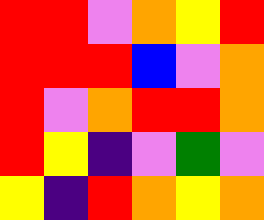[["red", "red", "violet", "orange", "yellow", "red"], ["red", "red", "red", "blue", "violet", "orange"], ["red", "violet", "orange", "red", "red", "orange"], ["red", "yellow", "indigo", "violet", "green", "violet"], ["yellow", "indigo", "red", "orange", "yellow", "orange"]]